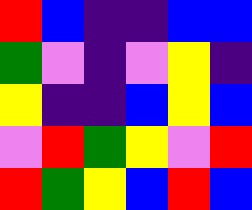[["red", "blue", "indigo", "indigo", "blue", "blue"], ["green", "violet", "indigo", "violet", "yellow", "indigo"], ["yellow", "indigo", "indigo", "blue", "yellow", "blue"], ["violet", "red", "green", "yellow", "violet", "red"], ["red", "green", "yellow", "blue", "red", "blue"]]